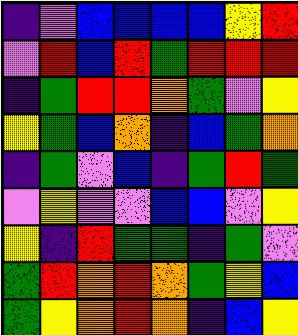[["indigo", "violet", "blue", "blue", "blue", "blue", "yellow", "red"], ["violet", "red", "blue", "red", "green", "red", "red", "red"], ["indigo", "green", "red", "red", "orange", "green", "violet", "yellow"], ["yellow", "green", "blue", "orange", "indigo", "blue", "green", "orange"], ["indigo", "green", "violet", "blue", "indigo", "green", "red", "green"], ["violet", "yellow", "violet", "violet", "blue", "blue", "violet", "yellow"], ["yellow", "indigo", "red", "green", "green", "indigo", "green", "violet"], ["green", "red", "orange", "red", "orange", "green", "yellow", "blue"], ["green", "yellow", "orange", "red", "orange", "indigo", "blue", "yellow"]]